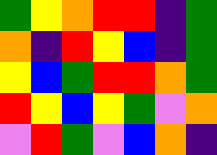[["green", "yellow", "orange", "red", "red", "indigo", "green"], ["orange", "indigo", "red", "yellow", "blue", "indigo", "green"], ["yellow", "blue", "green", "red", "red", "orange", "green"], ["red", "yellow", "blue", "yellow", "green", "violet", "orange"], ["violet", "red", "green", "violet", "blue", "orange", "indigo"]]